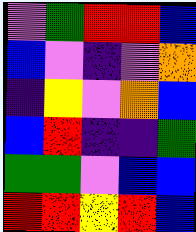[["violet", "green", "red", "red", "blue"], ["blue", "violet", "indigo", "violet", "orange"], ["indigo", "yellow", "violet", "orange", "blue"], ["blue", "red", "indigo", "indigo", "green"], ["green", "green", "violet", "blue", "blue"], ["red", "red", "yellow", "red", "blue"]]